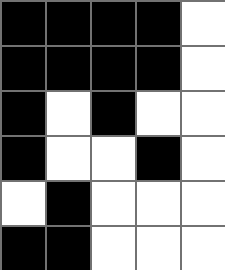[["black", "black", "black", "black", "white"], ["black", "black", "black", "black", "white"], ["black", "white", "black", "white", "white"], ["black", "white", "white", "black", "white"], ["white", "black", "white", "white", "white"], ["black", "black", "white", "white", "white"]]